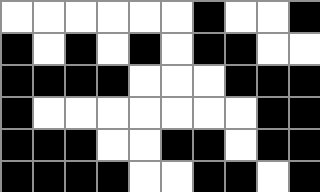[["white", "white", "white", "white", "white", "white", "black", "white", "white", "black"], ["black", "white", "black", "white", "black", "white", "black", "black", "white", "white"], ["black", "black", "black", "black", "white", "white", "white", "black", "black", "black"], ["black", "white", "white", "white", "white", "white", "white", "white", "black", "black"], ["black", "black", "black", "white", "white", "black", "black", "white", "black", "black"], ["black", "black", "black", "black", "white", "white", "black", "black", "white", "black"]]